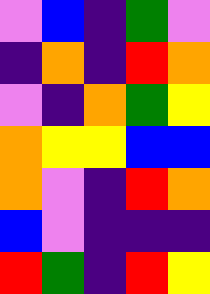[["violet", "blue", "indigo", "green", "violet"], ["indigo", "orange", "indigo", "red", "orange"], ["violet", "indigo", "orange", "green", "yellow"], ["orange", "yellow", "yellow", "blue", "blue"], ["orange", "violet", "indigo", "red", "orange"], ["blue", "violet", "indigo", "indigo", "indigo"], ["red", "green", "indigo", "red", "yellow"]]